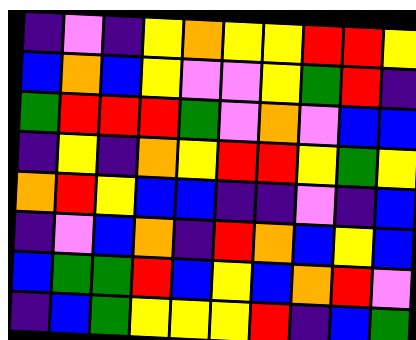[["indigo", "violet", "indigo", "yellow", "orange", "yellow", "yellow", "red", "red", "yellow"], ["blue", "orange", "blue", "yellow", "violet", "violet", "yellow", "green", "red", "indigo"], ["green", "red", "red", "red", "green", "violet", "orange", "violet", "blue", "blue"], ["indigo", "yellow", "indigo", "orange", "yellow", "red", "red", "yellow", "green", "yellow"], ["orange", "red", "yellow", "blue", "blue", "indigo", "indigo", "violet", "indigo", "blue"], ["indigo", "violet", "blue", "orange", "indigo", "red", "orange", "blue", "yellow", "blue"], ["blue", "green", "green", "red", "blue", "yellow", "blue", "orange", "red", "violet"], ["indigo", "blue", "green", "yellow", "yellow", "yellow", "red", "indigo", "blue", "green"]]